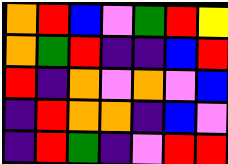[["orange", "red", "blue", "violet", "green", "red", "yellow"], ["orange", "green", "red", "indigo", "indigo", "blue", "red"], ["red", "indigo", "orange", "violet", "orange", "violet", "blue"], ["indigo", "red", "orange", "orange", "indigo", "blue", "violet"], ["indigo", "red", "green", "indigo", "violet", "red", "red"]]